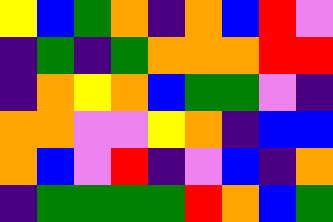[["yellow", "blue", "green", "orange", "indigo", "orange", "blue", "red", "violet"], ["indigo", "green", "indigo", "green", "orange", "orange", "orange", "red", "red"], ["indigo", "orange", "yellow", "orange", "blue", "green", "green", "violet", "indigo"], ["orange", "orange", "violet", "violet", "yellow", "orange", "indigo", "blue", "blue"], ["orange", "blue", "violet", "red", "indigo", "violet", "blue", "indigo", "orange"], ["indigo", "green", "green", "green", "green", "red", "orange", "blue", "green"]]